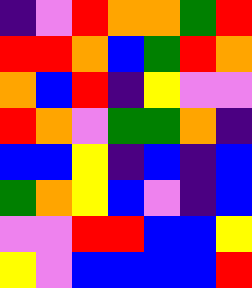[["indigo", "violet", "red", "orange", "orange", "green", "red"], ["red", "red", "orange", "blue", "green", "red", "orange"], ["orange", "blue", "red", "indigo", "yellow", "violet", "violet"], ["red", "orange", "violet", "green", "green", "orange", "indigo"], ["blue", "blue", "yellow", "indigo", "blue", "indigo", "blue"], ["green", "orange", "yellow", "blue", "violet", "indigo", "blue"], ["violet", "violet", "red", "red", "blue", "blue", "yellow"], ["yellow", "violet", "blue", "blue", "blue", "blue", "red"]]